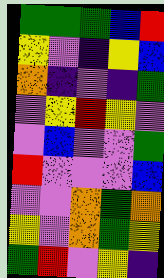[["green", "green", "green", "blue", "red"], ["yellow", "violet", "indigo", "yellow", "blue"], ["orange", "indigo", "violet", "indigo", "green"], ["violet", "yellow", "red", "yellow", "violet"], ["violet", "blue", "violet", "violet", "green"], ["red", "violet", "violet", "violet", "blue"], ["violet", "violet", "orange", "green", "orange"], ["yellow", "violet", "orange", "green", "yellow"], ["green", "red", "violet", "yellow", "indigo"]]